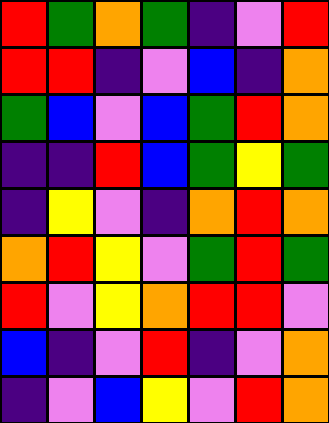[["red", "green", "orange", "green", "indigo", "violet", "red"], ["red", "red", "indigo", "violet", "blue", "indigo", "orange"], ["green", "blue", "violet", "blue", "green", "red", "orange"], ["indigo", "indigo", "red", "blue", "green", "yellow", "green"], ["indigo", "yellow", "violet", "indigo", "orange", "red", "orange"], ["orange", "red", "yellow", "violet", "green", "red", "green"], ["red", "violet", "yellow", "orange", "red", "red", "violet"], ["blue", "indigo", "violet", "red", "indigo", "violet", "orange"], ["indigo", "violet", "blue", "yellow", "violet", "red", "orange"]]